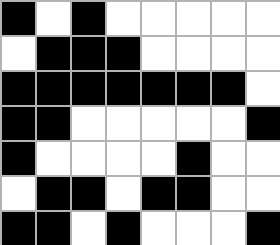[["black", "white", "black", "white", "white", "white", "white", "white"], ["white", "black", "black", "black", "white", "white", "white", "white"], ["black", "black", "black", "black", "black", "black", "black", "white"], ["black", "black", "white", "white", "white", "white", "white", "black"], ["black", "white", "white", "white", "white", "black", "white", "white"], ["white", "black", "black", "white", "black", "black", "white", "white"], ["black", "black", "white", "black", "white", "white", "white", "black"]]